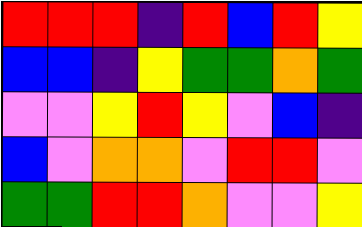[["red", "red", "red", "indigo", "red", "blue", "red", "yellow"], ["blue", "blue", "indigo", "yellow", "green", "green", "orange", "green"], ["violet", "violet", "yellow", "red", "yellow", "violet", "blue", "indigo"], ["blue", "violet", "orange", "orange", "violet", "red", "red", "violet"], ["green", "green", "red", "red", "orange", "violet", "violet", "yellow"]]